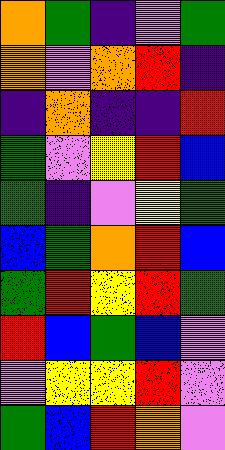[["orange", "green", "indigo", "violet", "green"], ["orange", "violet", "orange", "red", "indigo"], ["indigo", "orange", "indigo", "indigo", "red"], ["green", "violet", "yellow", "red", "blue"], ["green", "indigo", "violet", "yellow", "green"], ["blue", "green", "orange", "red", "blue"], ["green", "red", "yellow", "red", "green"], ["red", "blue", "green", "blue", "violet"], ["violet", "yellow", "yellow", "red", "violet"], ["green", "blue", "red", "orange", "violet"]]